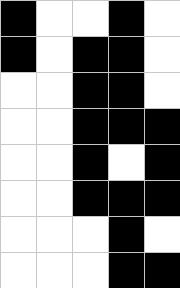[["black", "white", "white", "black", "white"], ["black", "white", "black", "black", "white"], ["white", "white", "black", "black", "white"], ["white", "white", "black", "black", "black"], ["white", "white", "black", "white", "black"], ["white", "white", "black", "black", "black"], ["white", "white", "white", "black", "white"], ["white", "white", "white", "black", "black"]]